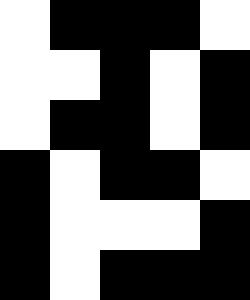[["white", "black", "black", "black", "white"], ["white", "white", "black", "white", "black"], ["white", "black", "black", "white", "black"], ["black", "white", "black", "black", "white"], ["black", "white", "white", "white", "black"], ["black", "white", "black", "black", "black"]]